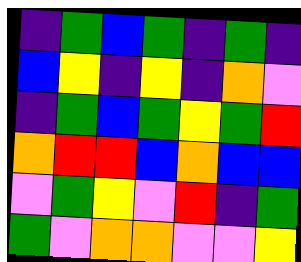[["indigo", "green", "blue", "green", "indigo", "green", "indigo"], ["blue", "yellow", "indigo", "yellow", "indigo", "orange", "violet"], ["indigo", "green", "blue", "green", "yellow", "green", "red"], ["orange", "red", "red", "blue", "orange", "blue", "blue"], ["violet", "green", "yellow", "violet", "red", "indigo", "green"], ["green", "violet", "orange", "orange", "violet", "violet", "yellow"]]